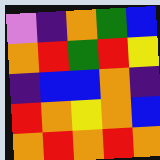[["violet", "indigo", "orange", "green", "blue"], ["orange", "red", "green", "red", "yellow"], ["indigo", "blue", "blue", "orange", "indigo"], ["red", "orange", "yellow", "orange", "blue"], ["orange", "red", "orange", "red", "orange"]]